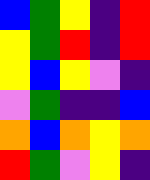[["blue", "green", "yellow", "indigo", "red"], ["yellow", "green", "red", "indigo", "red"], ["yellow", "blue", "yellow", "violet", "indigo"], ["violet", "green", "indigo", "indigo", "blue"], ["orange", "blue", "orange", "yellow", "orange"], ["red", "green", "violet", "yellow", "indigo"]]